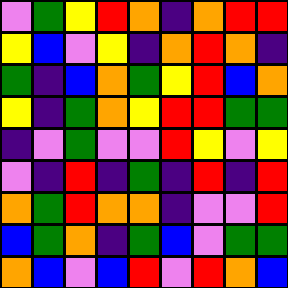[["violet", "green", "yellow", "red", "orange", "indigo", "orange", "red", "red"], ["yellow", "blue", "violet", "yellow", "indigo", "orange", "red", "orange", "indigo"], ["green", "indigo", "blue", "orange", "green", "yellow", "red", "blue", "orange"], ["yellow", "indigo", "green", "orange", "yellow", "red", "red", "green", "green"], ["indigo", "violet", "green", "violet", "violet", "red", "yellow", "violet", "yellow"], ["violet", "indigo", "red", "indigo", "green", "indigo", "red", "indigo", "red"], ["orange", "green", "red", "orange", "orange", "indigo", "violet", "violet", "red"], ["blue", "green", "orange", "indigo", "green", "blue", "violet", "green", "green"], ["orange", "blue", "violet", "blue", "red", "violet", "red", "orange", "blue"]]